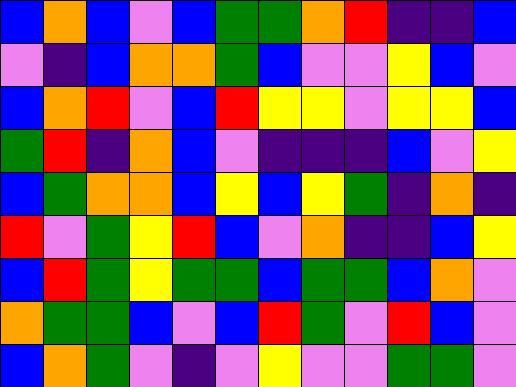[["blue", "orange", "blue", "violet", "blue", "green", "green", "orange", "red", "indigo", "indigo", "blue"], ["violet", "indigo", "blue", "orange", "orange", "green", "blue", "violet", "violet", "yellow", "blue", "violet"], ["blue", "orange", "red", "violet", "blue", "red", "yellow", "yellow", "violet", "yellow", "yellow", "blue"], ["green", "red", "indigo", "orange", "blue", "violet", "indigo", "indigo", "indigo", "blue", "violet", "yellow"], ["blue", "green", "orange", "orange", "blue", "yellow", "blue", "yellow", "green", "indigo", "orange", "indigo"], ["red", "violet", "green", "yellow", "red", "blue", "violet", "orange", "indigo", "indigo", "blue", "yellow"], ["blue", "red", "green", "yellow", "green", "green", "blue", "green", "green", "blue", "orange", "violet"], ["orange", "green", "green", "blue", "violet", "blue", "red", "green", "violet", "red", "blue", "violet"], ["blue", "orange", "green", "violet", "indigo", "violet", "yellow", "violet", "violet", "green", "green", "violet"]]